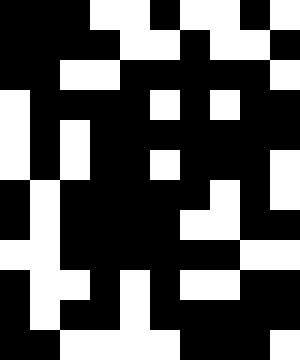[["black", "black", "black", "white", "white", "black", "white", "white", "black", "white"], ["black", "black", "black", "black", "white", "white", "black", "white", "white", "black"], ["black", "black", "white", "white", "black", "black", "black", "black", "black", "white"], ["white", "black", "black", "black", "black", "white", "black", "white", "black", "black"], ["white", "black", "white", "black", "black", "black", "black", "black", "black", "black"], ["white", "black", "white", "black", "black", "white", "black", "black", "black", "white"], ["black", "white", "black", "black", "black", "black", "black", "white", "black", "white"], ["black", "white", "black", "black", "black", "black", "white", "white", "black", "black"], ["white", "white", "black", "black", "black", "black", "black", "black", "white", "white"], ["black", "white", "white", "black", "white", "black", "white", "white", "black", "black"], ["black", "white", "black", "black", "white", "black", "black", "black", "black", "black"], ["black", "black", "white", "white", "white", "white", "black", "black", "black", "white"]]